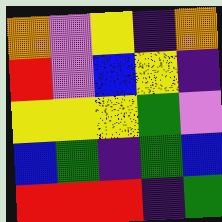[["orange", "violet", "yellow", "indigo", "orange"], ["red", "violet", "blue", "yellow", "indigo"], ["yellow", "yellow", "yellow", "green", "violet"], ["blue", "green", "indigo", "green", "blue"], ["red", "red", "red", "indigo", "green"]]